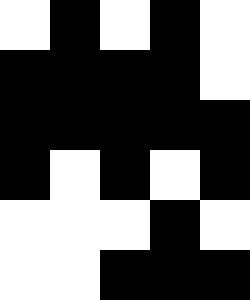[["white", "black", "white", "black", "white"], ["black", "black", "black", "black", "white"], ["black", "black", "black", "black", "black"], ["black", "white", "black", "white", "black"], ["white", "white", "white", "black", "white"], ["white", "white", "black", "black", "black"]]